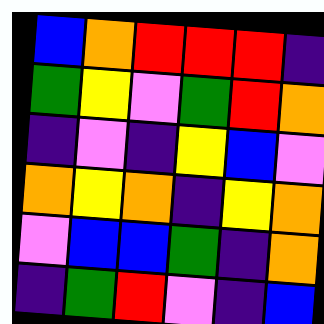[["blue", "orange", "red", "red", "red", "indigo"], ["green", "yellow", "violet", "green", "red", "orange"], ["indigo", "violet", "indigo", "yellow", "blue", "violet"], ["orange", "yellow", "orange", "indigo", "yellow", "orange"], ["violet", "blue", "blue", "green", "indigo", "orange"], ["indigo", "green", "red", "violet", "indigo", "blue"]]